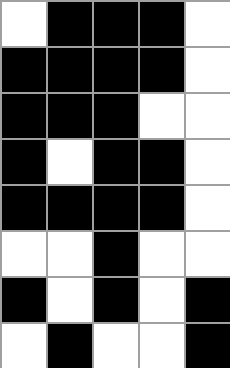[["white", "black", "black", "black", "white"], ["black", "black", "black", "black", "white"], ["black", "black", "black", "white", "white"], ["black", "white", "black", "black", "white"], ["black", "black", "black", "black", "white"], ["white", "white", "black", "white", "white"], ["black", "white", "black", "white", "black"], ["white", "black", "white", "white", "black"]]